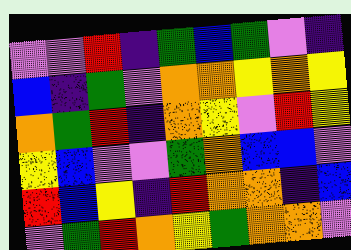[["violet", "violet", "red", "indigo", "green", "blue", "green", "violet", "indigo"], ["blue", "indigo", "green", "violet", "orange", "orange", "yellow", "orange", "yellow"], ["orange", "green", "red", "indigo", "orange", "yellow", "violet", "red", "yellow"], ["yellow", "blue", "violet", "violet", "green", "orange", "blue", "blue", "violet"], ["red", "blue", "yellow", "indigo", "red", "orange", "orange", "indigo", "blue"], ["violet", "green", "red", "orange", "yellow", "green", "orange", "orange", "violet"]]